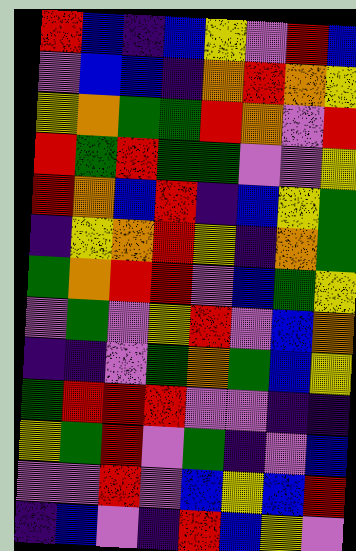[["red", "blue", "indigo", "blue", "yellow", "violet", "red", "blue"], ["violet", "blue", "blue", "indigo", "orange", "red", "orange", "yellow"], ["yellow", "orange", "green", "green", "red", "orange", "violet", "red"], ["red", "green", "red", "green", "green", "violet", "violet", "yellow"], ["red", "orange", "blue", "red", "indigo", "blue", "yellow", "green"], ["indigo", "yellow", "orange", "red", "yellow", "indigo", "orange", "green"], ["green", "orange", "red", "red", "violet", "blue", "green", "yellow"], ["violet", "green", "violet", "yellow", "red", "violet", "blue", "orange"], ["indigo", "indigo", "violet", "green", "orange", "green", "blue", "yellow"], ["green", "red", "red", "red", "violet", "violet", "indigo", "indigo"], ["yellow", "green", "red", "violet", "green", "indigo", "violet", "blue"], ["violet", "violet", "red", "violet", "blue", "yellow", "blue", "red"], ["indigo", "blue", "violet", "indigo", "red", "blue", "yellow", "violet"]]